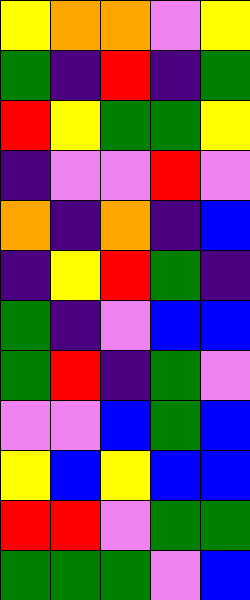[["yellow", "orange", "orange", "violet", "yellow"], ["green", "indigo", "red", "indigo", "green"], ["red", "yellow", "green", "green", "yellow"], ["indigo", "violet", "violet", "red", "violet"], ["orange", "indigo", "orange", "indigo", "blue"], ["indigo", "yellow", "red", "green", "indigo"], ["green", "indigo", "violet", "blue", "blue"], ["green", "red", "indigo", "green", "violet"], ["violet", "violet", "blue", "green", "blue"], ["yellow", "blue", "yellow", "blue", "blue"], ["red", "red", "violet", "green", "green"], ["green", "green", "green", "violet", "blue"]]